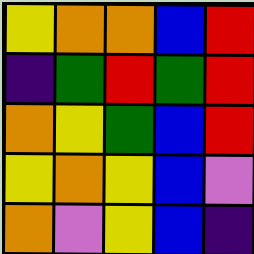[["yellow", "orange", "orange", "blue", "red"], ["indigo", "green", "red", "green", "red"], ["orange", "yellow", "green", "blue", "red"], ["yellow", "orange", "yellow", "blue", "violet"], ["orange", "violet", "yellow", "blue", "indigo"]]